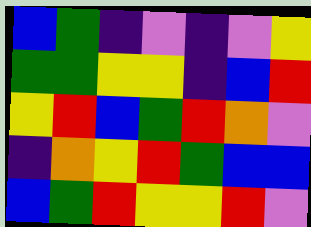[["blue", "green", "indigo", "violet", "indigo", "violet", "yellow"], ["green", "green", "yellow", "yellow", "indigo", "blue", "red"], ["yellow", "red", "blue", "green", "red", "orange", "violet"], ["indigo", "orange", "yellow", "red", "green", "blue", "blue"], ["blue", "green", "red", "yellow", "yellow", "red", "violet"]]